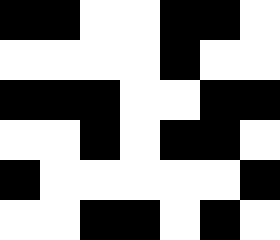[["black", "black", "white", "white", "black", "black", "white"], ["white", "white", "white", "white", "black", "white", "white"], ["black", "black", "black", "white", "white", "black", "black"], ["white", "white", "black", "white", "black", "black", "white"], ["black", "white", "white", "white", "white", "white", "black"], ["white", "white", "black", "black", "white", "black", "white"]]